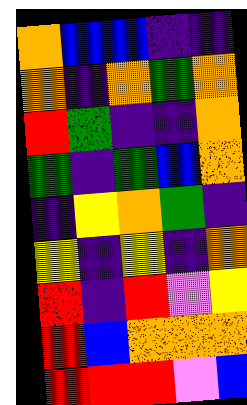[["orange", "blue", "blue", "indigo", "indigo"], ["orange", "indigo", "orange", "green", "orange"], ["red", "green", "indigo", "indigo", "orange"], ["green", "indigo", "green", "blue", "orange"], ["indigo", "yellow", "orange", "green", "indigo"], ["yellow", "indigo", "yellow", "indigo", "orange"], ["red", "indigo", "red", "violet", "yellow"], ["red", "blue", "orange", "orange", "orange"], ["red", "red", "red", "violet", "blue"]]